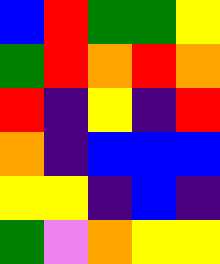[["blue", "red", "green", "green", "yellow"], ["green", "red", "orange", "red", "orange"], ["red", "indigo", "yellow", "indigo", "red"], ["orange", "indigo", "blue", "blue", "blue"], ["yellow", "yellow", "indigo", "blue", "indigo"], ["green", "violet", "orange", "yellow", "yellow"]]